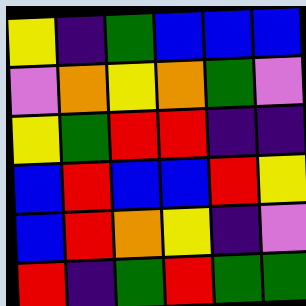[["yellow", "indigo", "green", "blue", "blue", "blue"], ["violet", "orange", "yellow", "orange", "green", "violet"], ["yellow", "green", "red", "red", "indigo", "indigo"], ["blue", "red", "blue", "blue", "red", "yellow"], ["blue", "red", "orange", "yellow", "indigo", "violet"], ["red", "indigo", "green", "red", "green", "green"]]